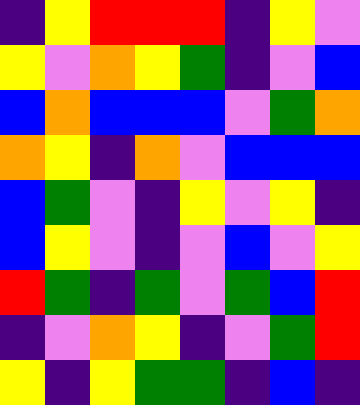[["indigo", "yellow", "red", "red", "red", "indigo", "yellow", "violet"], ["yellow", "violet", "orange", "yellow", "green", "indigo", "violet", "blue"], ["blue", "orange", "blue", "blue", "blue", "violet", "green", "orange"], ["orange", "yellow", "indigo", "orange", "violet", "blue", "blue", "blue"], ["blue", "green", "violet", "indigo", "yellow", "violet", "yellow", "indigo"], ["blue", "yellow", "violet", "indigo", "violet", "blue", "violet", "yellow"], ["red", "green", "indigo", "green", "violet", "green", "blue", "red"], ["indigo", "violet", "orange", "yellow", "indigo", "violet", "green", "red"], ["yellow", "indigo", "yellow", "green", "green", "indigo", "blue", "indigo"]]